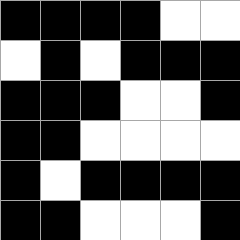[["black", "black", "black", "black", "white", "white"], ["white", "black", "white", "black", "black", "black"], ["black", "black", "black", "white", "white", "black"], ["black", "black", "white", "white", "white", "white"], ["black", "white", "black", "black", "black", "black"], ["black", "black", "white", "white", "white", "black"]]